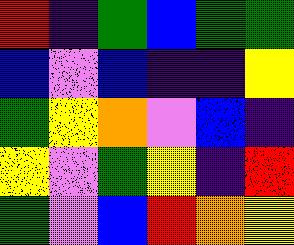[["red", "indigo", "green", "blue", "green", "green"], ["blue", "violet", "blue", "indigo", "indigo", "yellow"], ["green", "yellow", "orange", "violet", "blue", "indigo"], ["yellow", "violet", "green", "yellow", "indigo", "red"], ["green", "violet", "blue", "red", "orange", "yellow"]]